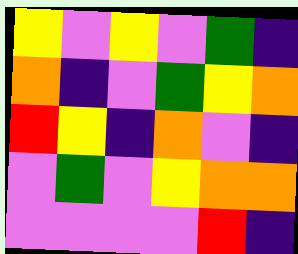[["yellow", "violet", "yellow", "violet", "green", "indigo"], ["orange", "indigo", "violet", "green", "yellow", "orange"], ["red", "yellow", "indigo", "orange", "violet", "indigo"], ["violet", "green", "violet", "yellow", "orange", "orange"], ["violet", "violet", "violet", "violet", "red", "indigo"]]